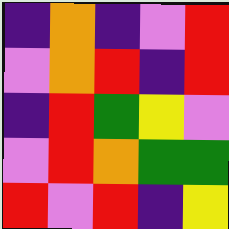[["indigo", "orange", "indigo", "violet", "red"], ["violet", "orange", "red", "indigo", "red"], ["indigo", "red", "green", "yellow", "violet"], ["violet", "red", "orange", "green", "green"], ["red", "violet", "red", "indigo", "yellow"]]